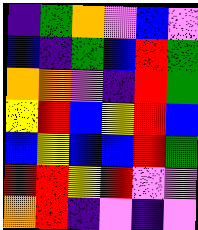[["indigo", "green", "orange", "violet", "blue", "violet"], ["blue", "indigo", "green", "blue", "red", "green"], ["orange", "orange", "violet", "indigo", "red", "green"], ["yellow", "red", "blue", "yellow", "red", "blue"], ["blue", "yellow", "blue", "blue", "red", "green"], ["red", "red", "yellow", "red", "violet", "violet"], ["orange", "red", "indigo", "violet", "indigo", "violet"]]